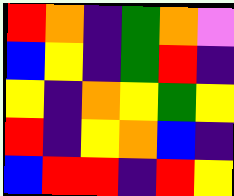[["red", "orange", "indigo", "green", "orange", "violet"], ["blue", "yellow", "indigo", "green", "red", "indigo"], ["yellow", "indigo", "orange", "yellow", "green", "yellow"], ["red", "indigo", "yellow", "orange", "blue", "indigo"], ["blue", "red", "red", "indigo", "red", "yellow"]]